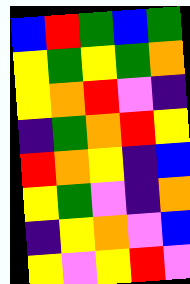[["blue", "red", "green", "blue", "green"], ["yellow", "green", "yellow", "green", "orange"], ["yellow", "orange", "red", "violet", "indigo"], ["indigo", "green", "orange", "red", "yellow"], ["red", "orange", "yellow", "indigo", "blue"], ["yellow", "green", "violet", "indigo", "orange"], ["indigo", "yellow", "orange", "violet", "blue"], ["yellow", "violet", "yellow", "red", "violet"]]